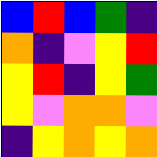[["blue", "red", "blue", "green", "indigo"], ["orange", "indigo", "violet", "yellow", "red"], ["yellow", "red", "indigo", "yellow", "green"], ["yellow", "violet", "orange", "orange", "violet"], ["indigo", "yellow", "orange", "yellow", "orange"]]